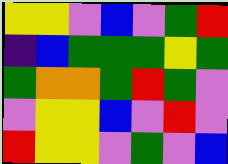[["yellow", "yellow", "violet", "blue", "violet", "green", "red"], ["indigo", "blue", "green", "green", "green", "yellow", "green"], ["green", "orange", "orange", "green", "red", "green", "violet"], ["violet", "yellow", "yellow", "blue", "violet", "red", "violet"], ["red", "yellow", "yellow", "violet", "green", "violet", "blue"]]